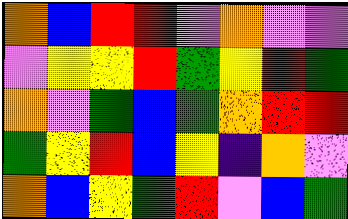[["orange", "blue", "red", "red", "violet", "orange", "violet", "violet"], ["violet", "yellow", "yellow", "red", "green", "yellow", "red", "green"], ["orange", "violet", "green", "blue", "green", "orange", "red", "red"], ["green", "yellow", "red", "blue", "yellow", "indigo", "orange", "violet"], ["orange", "blue", "yellow", "green", "red", "violet", "blue", "green"]]